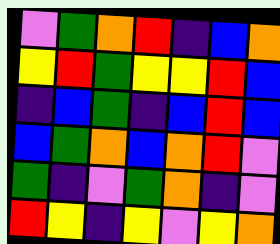[["violet", "green", "orange", "red", "indigo", "blue", "orange"], ["yellow", "red", "green", "yellow", "yellow", "red", "blue"], ["indigo", "blue", "green", "indigo", "blue", "red", "blue"], ["blue", "green", "orange", "blue", "orange", "red", "violet"], ["green", "indigo", "violet", "green", "orange", "indigo", "violet"], ["red", "yellow", "indigo", "yellow", "violet", "yellow", "orange"]]